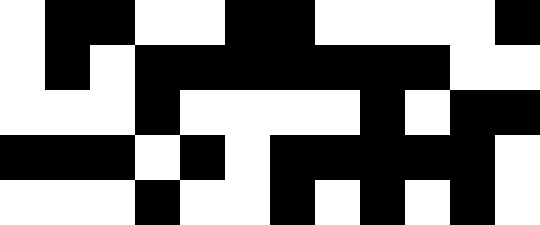[["white", "black", "black", "white", "white", "black", "black", "white", "white", "white", "white", "black"], ["white", "black", "white", "black", "black", "black", "black", "black", "black", "black", "white", "white"], ["white", "white", "white", "black", "white", "white", "white", "white", "black", "white", "black", "black"], ["black", "black", "black", "white", "black", "white", "black", "black", "black", "black", "black", "white"], ["white", "white", "white", "black", "white", "white", "black", "white", "black", "white", "black", "white"]]